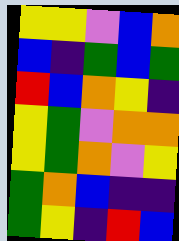[["yellow", "yellow", "violet", "blue", "orange"], ["blue", "indigo", "green", "blue", "green"], ["red", "blue", "orange", "yellow", "indigo"], ["yellow", "green", "violet", "orange", "orange"], ["yellow", "green", "orange", "violet", "yellow"], ["green", "orange", "blue", "indigo", "indigo"], ["green", "yellow", "indigo", "red", "blue"]]